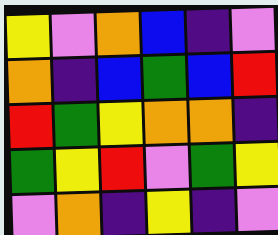[["yellow", "violet", "orange", "blue", "indigo", "violet"], ["orange", "indigo", "blue", "green", "blue", "red"], ["red", "green", "yellow", "orange", "orange", "indigo"], ["green", "yellow", "red", "violet", "green", "yellow"], ["violet", "orange", "indigo", "yellow", "indigo", "violet"]]